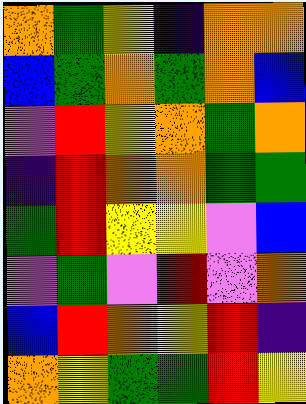[["orange", "green", "yellow", "indigo", "orange", "orange"], ["blue", "green", "orange", "green", "orange", "blue"], ["violet", "red", "yellow", "orange", "green", "orange"], ["indigo", "red", "orange", "orange", "green", "green"], ["green", "red", "yellow", "yellow", "violet", "blue"], ["violet", "green", "violet", "red", "violet", "orange"], ["blue", "red", "orange", "yellow", "red", "indigo"], ["orange", "yellow", "green", "green", "red", "yellow"]]